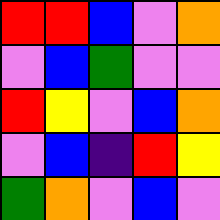[["red", "red", "blue", "violet", "orange"], ["violet", "blue", "green", "violet", "violet"], ["red", "yellow", "violet", "blue", "orange"], ["violet", "blue", "indigo", "red", "yellow"], ["green", "orange", "violet", "blue", "violet"]]